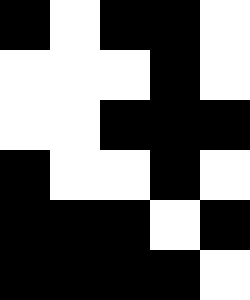[["black", "white", "black", "black", "white"], ["white", "white", "white", "black", "white"], ["white", "white", "black", "black", "black"], ["black", "white", "white", "black", "white"], ["black", "black", "black", "white", "black"], ["black", "black", "black", "black", "white"]]